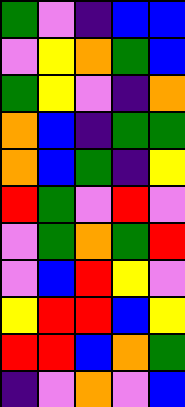[["green", "violet", "indigo", "blue", "blue"], ["violet", "yellow", "orange", "green", "blue"], ["green", "yellow", "violet", "indigo", "orange"], ["orange", "blue", "indigo", "green", "green"], ["orange", "blue", "green", "indigo", "yellow"], ["red", "green", "violet", "red", "violet"], ["violet", "green", "orange", "green", "red"], ["violet", "blue", "red", "yellow", "violet"], ["yellow", "red", "red", "blue", "yellow"], ["red", "red", "blue", "orange", "green"], ["indigo", "violet", "orange", "violet", "blue"]]